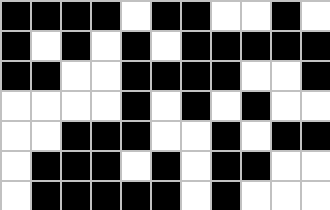[["black", "black", "black", "black", "white", "black", "black", "white", "white", "black", "white"], ["black", "white", "black", "white", "black", "white", "black", "black", "black", "black", "black"], ["black", "black", "white", "white", "black", "black", "black", "black", "white", "white", "black"], ["white", "white", "white", "white", "black", "white", "black", "white", "black", "white", "white"], ["white", "white", "black", "black", "black", "white", "white", "black", "white", "black", "black"], ["white", "black", "black", "black", "white", "black", "white", "black", "black", "white", "white"], ["white", "black", "black", "black", "black", "black", "white", "black", "white", "white", "white"]]